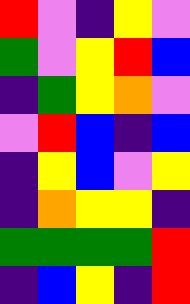[["red", "violet", "indigo", "yellow", "violet"], ["green", "violet", "yellow", "red", "blue"], ["indigo", "green", "yellow", "orange", "violet"], ["violet", "red", "blue", "indigo", "blue"], ["indigo", "yellow", "blue", "violet", "yellow"], ["indigo", "orange", "yellow", "yellow", "indigo"], ["green", "green", "green", "green", "red"], ["indigo", "blue", "yellow", "indigo", "red"]]